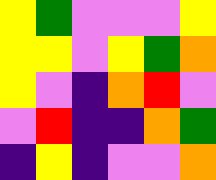[["yellow", "green", "violet", "violet", "violet", "yellow"], ["yellow", "yellow", "violet", "yellow", "green", "orange"], ["yellow", "violet", "indigo", "orange", "red", "violet"], ["violet", "red", "indigo", "indigo", "orange", "green"], ["indigo", "yellow", "indigo", "violet", "violet", "orange"]]